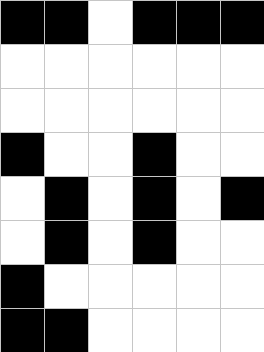[["black", "black", "white", "black", "black", "black"], ["white", "white", "white", "white", "white", "white"], ["white", "white", "white", "white", "white", "white"], ["black", "white", "white", "black", "white", "white"], ["white", "black", "white", "black", "white", "black"], ["white", "black", "white", "black", "white", "white"], ["black", "white", "white", "white", "white", "white"], ["black", "black", "white", "white", "white", "white"]]